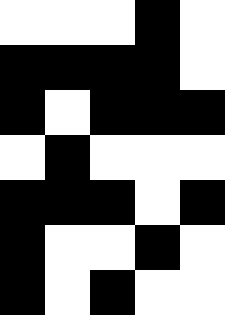[["white", "white", "white", "black", "white"], ["black", "black", "black", "black", "white"], ["black", "white", "black", "black", "black"], ["white", "black", "white", "white", "white"], ["black", "black", "black", "white", "black"], ["black", "white", "white", "black", "white"], ["black", "white", "black", "white", "white"]]